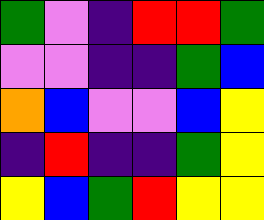[["green", "violet", "indigo", "red", "red", "green"], ["violet", "violet", "indigo", "indigo", "green", "blue"], ["orange", "blue", "violet", "violet", "blue", "yellow"], ["indigo", "red", "indigo", "indigo", "green", "yellow"], ["yellow", "blue", "green", "red", "yellow", "yellow"]]